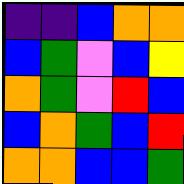[["indigo", "indigo", "blue", "orange", "orange"], ["blue", "green", "violet", "blue", "yellow"], ["orange", "green", "violet", "red", "blue"], ["blue", "orange", "green", "blue", "red"], ["orange", "orange", "blue", "blue", "green"]]